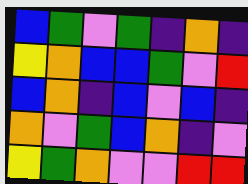[["blue", "green", "violet", "green", "indigo", "orange", "indigo"], ["yellow", "orange", "blue", "blue", "green", "violet", "red"], ["blue", "orange", "indigo", "blue", "violet", "blue", "indigo"], ["orange", "violet", "green", "blue", "orange", "indigo", "violet"], ["yellow", "green", "orange", "violet", "violet", "red", "red"]]